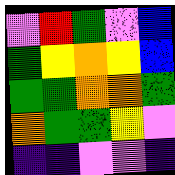[["violet", "red", "green", "violet", "blue"], ["green", "yellow", "orange", "yellow", "blue"], ["green", "green", "orange", "orange", "green"], ["orange", "green", "green", "yellow", "violet"], ["indigo", "indigo", "violet", "violet", "indigo"]]